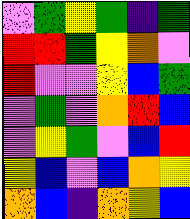[["violet", "green", "yellow", "green", "indigo", "green"], ["red", "red", "green", "yellow", "orange", "violet"], ["red", "violet", "violet", "yellow", "blue", "green"], ["violet", "green", "violet", "orange", "red", "blue"], ["violet", "yellow", "green", "violet", "blue", "red"], ["yellow", "blue", "violet", "blue", "orange", "yellow"], ["orange", "blue", "indigo", "orange", "yellow", "blue"]]